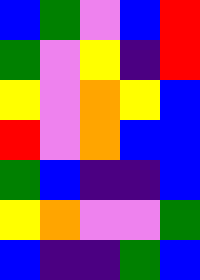[["blue", "green", "violet", "blue", "red"], ["green", "violet", "yellow", "indigo", "red"], ["yellow", "violet", "orange", "yellow", "blue"], ["red", "violet", "orange", "blue", "blue"], ["green", "blue", "indigo", "indigo", "blue"], ["yellow", "orange", "violet", "violet", "green"], ["blue", "indigo", "indigo", "green", "blue"]]